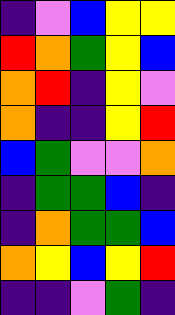[["indigo", "violet", "blue", "yellow", "yellow"], ["red", "orange", "green", "yellow", "blue"], ["orange", "red", "indigo", "yellow", "violet"], ["orange", "indigo", "indigo", "yellow", "red"], ["blue", "green", "violet", "violet", "orange"], ["indigo", "green", "green", "blue", "indigo"], ["indigo", "orange", "green", "green", "blue"], ["orange", "yellow", "blue", "yellow", "red"], ["indigo", "indigo", "violet", "green", "indigo"]]